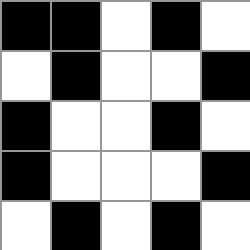[["black", "black", "white", "black", "white"], ["white", "black", "white", "white", "black"], ["black", "white", "white", "black", "white"], ["black", "white", "white", "white", "black"], ["white", "black", "white", "black", "white"]]